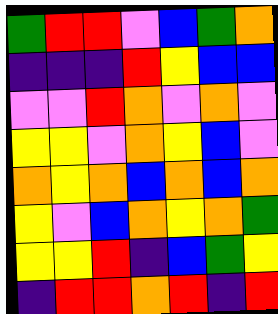[["green", "red", "red", "violet", "blue", "green", "orange"], ["indigo", "indigo", "indigo", "red", "yellow", "blue", "blue"], ["violet", "violet", "red", "orange", "violet", "orange", "violet"], ["yellow", "yellow", "violet", "orange", "yellow", "blue", "violet"], ["orange", "yellow", "orange", "blue", "orange", "blue", "orange"], ["yellow", "violet", "blue", "orange", "yellow", "orange", "green"], ["yellow", "yellow", "red", "indigo", "blue", "green", "yellow"], ["indigo", "red", "red", "orange", "red", "indigo", "red"]]